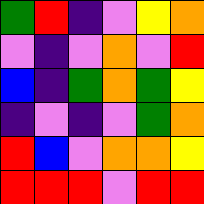[["green", "red", "indigo", "violet", "yellow", "orange"], ["violet", "indigo", "violet", "orange", "violet", "red"], ["blue", "indigo", "green", "orange", "green", "yellow"], ["indigo", "violet", "indigo", "violet", "green", "orange"], ["red", "blue", "violet", "orange", "orange", "yellow"], ["red", "red", "red", "violet", "red", "red"]]